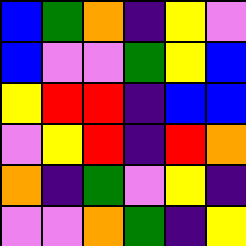[["blue", "green", "orange", "indigo", "yellow", "violet"], ["blue", "violet", "violet", "green", "yellow", "blue"], ["yellow", "red", "red", "indigo", "blue", "blue"], ["violet", "yellow", "red", "indigo", "red", "orange"], ["orange", "indigo", "green", "violet", "yellow", "indigo"], ["violet", "violet", "orange", "green", "indigo", "yellow"]]